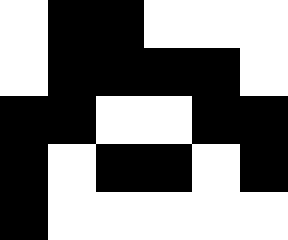[["white", "black", "black", "white", "white", "white"], ["white", "black", "black", "black", "black", "white"], ["black", "black", "white", "white", "black", "black"], ["black", "white", "black", "black", "white", "black"], ["black", "white", "white", "white", "white", "white"]]